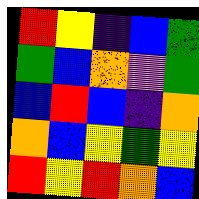[["red", "yellow", "indigo", "blue", "green"], ["green", "blue", "orange", "violet", "green"], ["blue", "red", "blue", "indigo", "orange"], ["orange", "blue", "yellow", "green", "yellow"], ["red", "yellow", "red", "orange", "blue"]]